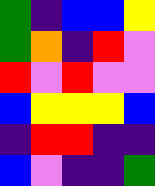[["green", "indigo", "blue", "blue", "yellow"], ["green", "orange", "indigo", "red", "violet"], ["red", "violet", "red", "violet", "violet"], ["blue", "yellow", "yellow", "yellow", "blue"], ["indigo", "red", "red", "indigo", "indigo"], ["blue", "violet", "indigo", "indigo", "green"]]